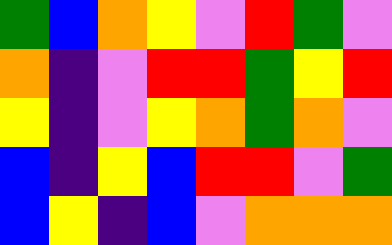[["green", "blue", "orange", "yellow", "violet", "red", "green", "violet"], ["orange", "indigo", "violet", "red", "red", "green", "yellow", "red"], ["yellow", "indigo", "violet", "yellow", "orange", "green", "orange", "violet"], ["blue", "indigo", "yellow", "blue", "red", "red", "violet", "green"], ["blue", "yellow", "indigo", "blue", "violet", "orange", "orange", "orange"]]